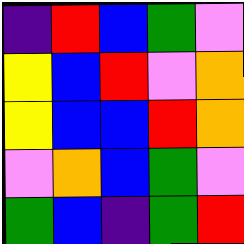[["indigo", "red", "blue", "green", "violet"], ["yellow", "blue", "red", "violet", "orange"], ["yellow", "blue", "blue", "red", "orange"], ["violet", "orange", "blue", "green", "violet"], ["green", "blue", "indigo", "green", "red"]]